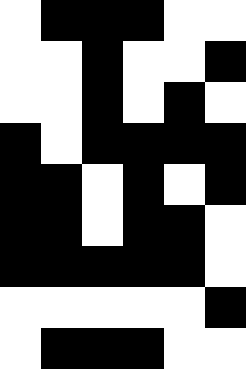[["white", "black", "black", "black", "white", "white"], ["white", "white", "black", "white", "white", "black"], ["white", "white", "black", "white", "black", "white"], ["black", "white", "black", "black", "black", "black"], ["black", "black", "white", "black", "white", "black"], ["black", "black", "white", "black", "black", "white"], ["black", "black", "black", "black", "black", "white"], ["white", "white", "white", "white", "white", "black"], ["white", "black", "black", "black", "white", "white"]]